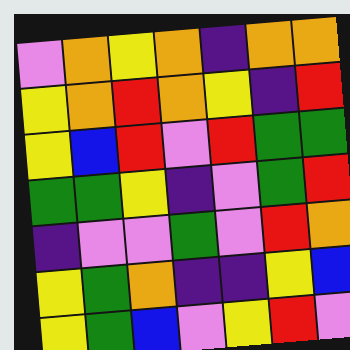[["violet", "orange", "yellow", "orange", "indigo", "orange", "orange"], ["yellow", "orange", "red", "orange", "yellow", "indigo", "red"], ["yellow", "blue", "red", "violet", "red", "green", "green"], ["green", "green", "yellow", "indigo", "violet", "green", "red"], ["indigo", "violet", "violet", "green", "violet", "red", "orange"], ["yellow", "green", "orange", "indigo", "indigo", "yellow", "blue"], ["yellow", "green", "blue", "violet", "yellow", "red", "violet"]]